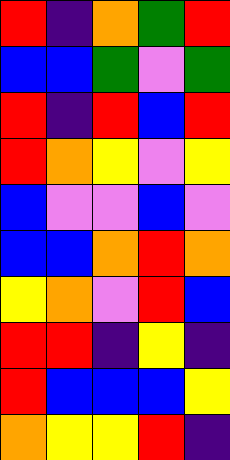[["red", "indigo", "orange", "green", "red"], ["blue", "blue", "green", "violet", "green"], ["red", "indigo", "red", "blue", "red"], ["red", "orange", "yellow", "violet", "yellow"], ["blue", "violet", "violet", "blue", "violet"], ["blue", "blue", "orange", "red", "orange"], ["yellow", "orange", "violet", "red", "blue"], ["red", "red", "indigo", "yellow", "indigo"], ["red", "blue", "blue", "blue", "yellow"], ["orange", "yellow", "yellow", "red", "indigo"]]